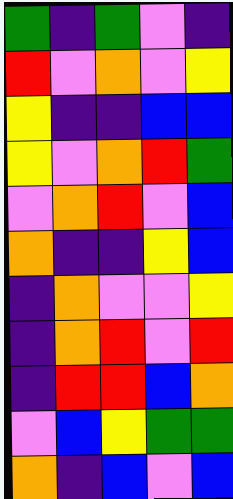[["green", "indigo", "green", "violet", "indigo"], ["red", "violet", "orange", "violet", "yellow"], ["yellow", "indigo", "indigo", "blue", "blue"], ["yellow", "violet", "orange", "red", "green"], ["violet", "orange", "red", "violet", "blue"], ["orange", "indigo", "indigo", "yellow", "blue"], ["indigo", "orange", "violet", "violet", "yellow"], ["indigo", "orange", "red", "violet", "red"], ["indigo", "red", "red", "blue", "orange"], ["violet", "blue", "yellow", "green", "green"], ["orange", "indigo", "blue", "violet", "blue"]]